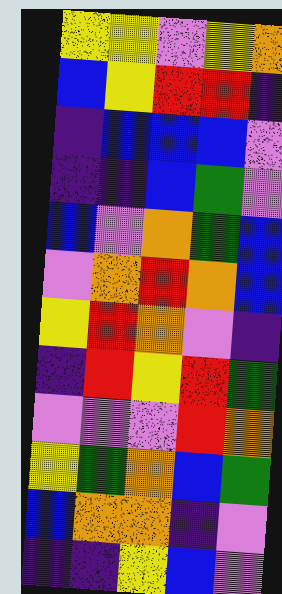[["yellow", "yellow", "violet", "yellow", "orange"], ["blue", "yellow", "red", "red", "indigo"], ["indigo", "blue", "blue", "blue", "violet"], ["indigo", "indigo", "blue", "green", "violet"], ["blue", "violet", "orange", "green", "blue"], ["violet", "orange", "red", "orange", "blue"], ["yellow", "red", "orange", "violet", "indigo"], ["indigo", "red", "yellow", "red", "green"], ["violet", "violet", "violet", "red", "orange"], ["yellow", "green", "orange", "blue", "green"], ["blue", "orange", "orange", "indigo", "violet"], ["indigo", "indigo", "yellow", "blue", "violet"]]